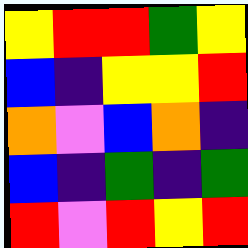[["yellow", "red", "red", "green", "yellow"], ["blue", "indigo", "yellow", "yellow", "red"], ["orange", "violet", "blue", "orange", "indigo"], ["blue", "indigo", "green", "indigo", "green"], ["red", "violet", "red", "yellow", "red"]]